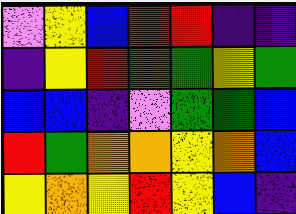[["violet", "yellow", "blue", "red", "red", "indigo", "indigo"], ["indigo", "yellow", "red", "green", "green", "yellow", "green"], ["blue", "blue", "indigo", "violet", "green", "green", "blue"], ["red", "green", "orange", "orange", "yellow", "orange", "blue"], ["yellow", "orange", "yellow", "red", "yellow", "blue", "indigo"]]